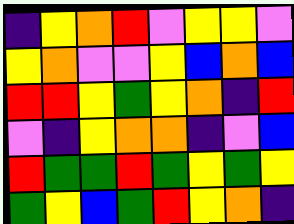[["indigo", "yellow", "orange", "red", "violet", "yellow", "yellow", "violet"], ["yellow", "orange", "violet", "violet", "yellow", "blue", "orange", "blue"], ["red", "red", "yellow", "green", "yellow", "orange", "indigo", "red"], ["violet", "indigo", "yellow", "orange", "orange", "indigo", "violet", "blue"], ["red", "green", "green", "red", "green", "yellow", "green", "yellow"], ["green", "yellow", "blue", "green", "red", "yellow", "orange", "indigo"]]